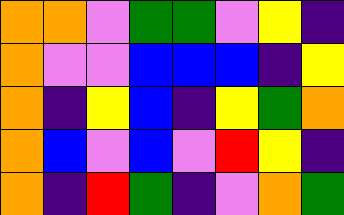[["orange", "orange", "violet", "green", "green", "violet", "yellow", "indigo"], ["orange", "violet", "violet", "blue", "blue", "blue", "indigo", "yellow"], ["orange", "indigo", "yellow", "blue", "indigo", "yellow", "green", "orange"], ["orange", "blue", "violet", "blue", "violet", "red", "yellow", "indigo"], ["orange", "indigo", "red", "green", "indigo", "violet", "orange", "green"]]